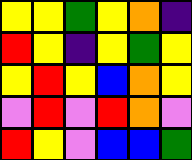[["yellow", "yellow", "green", "yellow", "orange", "indigo"], ["red", "yellow", "indigo", "yellow", "green", "yellow"], ["yellow", "red", "yellow", "blue", "orange", "yellow"], ["violet", "red", "violet", "red", "orange", "violet"], ["red", "yellow", "violet", "blue", "blue", "green"]]